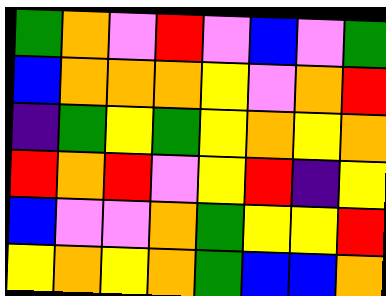[["green", "orange", "violet", "red", "violet", "blue", "violet", "green"], ["blue", "orange", "orange", "orange", "yellow", "violet", "orange", "red"], ["indigo", "green", "yellow", "green", "yellow", "orange", "yellow", "orange"], ["red", "orange", "red", "violet", "yellow", "red", "indigo", "yellow"], ["blue", "violet", "violet", "orange", "green", "yellow", "yellow", "red"], ["yellow", "orange", "yellow", "orange", "green", "blue", "blue", "orange"]]